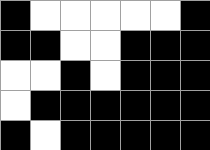[["black", "white", "white", "white", "white", "white", "black"], ["black", "black", "white", "white", "black", "black", "black"], ["white", "white", "black", "white", "black", "black", "black"], ["white", "black", "black", "black", "black", "black", "black"], ["black", "white", "black", "black", "black", "black", "black"]]